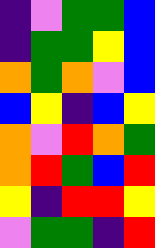[["indigo", "violet", "green", "green", "blue"], ["indigo", "green", "green", "yellow", "blue"], ["orange", "green", "orange", "violet", "blue"], ["blue", "yellow", "indigo", "blue", "yellow"], ["orange", "violet", "red", "orange", "green"], ["orange", "red", "green", "blue", "red"], ["yellow", "indigo", "red", "red", "yellow"], ["violet", "green", "green", "indigo", "red"]]